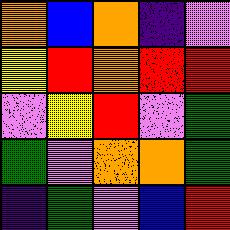[["orange", "blue", "orange", "indigo", "violet"], ["yellow", "red", "orange", "red", "red"], ["violet", "yellow", "red", "violet", "green"], ["green", "violet", "orange", "orange", "green"], ["indigo", "green", "violet", "blue", "red"]]